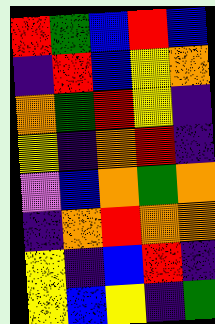[["red", "green", "blue", "red", "blue"], ["indigo", "red", "blue", "yellow", "orange"], ["orange", "green", "red", "yellow", "indigo"], ["yellow", "indigo", "orange", "red", "indigo"], ["violet", "blue", "orange", "green", "orange"], ["indigo", "orange", "red", "orange", "orange"], ["yellow", "indigo", "blue", "red", "indigo"], ["yellow", "blue", "yellow", "indigo", "green"]]